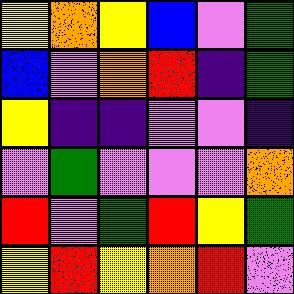[["yellow", "orange", "yellow", "blue", "violet", "green"], ["blue", "violet", "orange", "red", "indigo", "green"], ["yellow", "indigo", "indigo", "violet", "violet", "indigo"], ["violet", "green", "violet", "violet", "violet", "orange"], ["red", "violet", "green", "red", "yellow", "green"], ["yellow", "red", "yellow", "orange", "red", "violet"]]